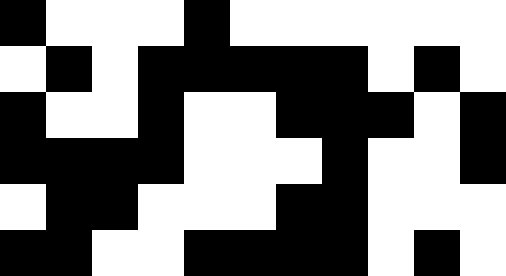[["black", "white", "white", "white", "black", "white", "white", "white", "white", "white", "white"], ["white", "black", "white", "black", "black", "black", "black", "black", "white", "black", "white"], ["black", "white", "white", "black", "white", "white", "black", "black", "black", "white", "black"], ["black", "black", "black", "black", "white", "white", "white", "black", "white", "white", "black"], ["white", "black", "black", "white", "white", "white", "black", "black", "white", "white", "white"], ["black", "black", "white", "white", "black", "black", "black", "black", "white", "black", "white"]]